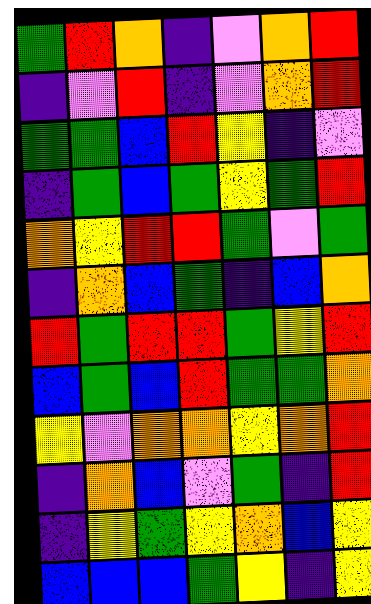[["green", "red", "orange", "indigo", "violet", "orange", "red"], ["indigo", "violet", "red", "indigo", "violet", "orange", "red"], ["green", "green", "blue", "red", "yellow", "indigo", "violet"], ["indigo", "green", "blue", "green", "yellow", "green", "red"], ["orange", "yellow", "red", "red", "green", "violet", "green"], ["indigo", "orange", "blue", "green", "indigo", "blue", "orange"], ["red", "green", "red", "red", "green", "yellow", "red"], ["blue", "green", "blue", "red", "green", "green", "orange"], ["yellow", "violet", "orange", "orange", "yellow", "orange", "red"], ["indigo", "orange", "blue", "violet", "green", "indigo", "red"], ["indigo", "yellow", "green", "yellow", "orange", "blue", "yellow"], ["blue", "blue", "blue", "green", "yellow", "indigo", "yellow"]]